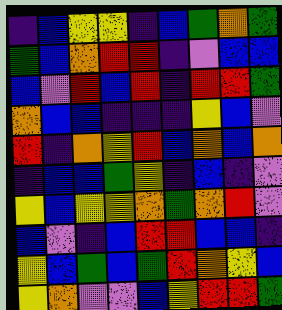[["indigo", "blue", "yellow", "yellow", "indigo", "blue", "green", "orange", "green"], ["green", "blue", "orange", "red", "red", "indigo", "violet", "blue", "blue"], ["blue", "violet", "red", "blue", "red", "indigo", "red", "red", "green"], ["orange", "blue", "blue", "indigo", "indigo", "indigo", "yellow", "blue", "violet"], ["red", "indigo", "orange", "yellow", "red", "blue", "orange", "blue", "orange"], ["indigo", "blue", "blue", "green", "yellow", "indigo", "blue", "indigo", "violet"], ["yellow", "blue", "yellow", "yellow", "orange", "green", "orange", "red", "violet"], ["blue", "violet", "indigo", "blue", "red", "red", "blue", "blue", "indigo"], ["yellow", "blue", "green", "blue", "green", "red", "orange", "yellow", "blue"], ["yellow", "orange", "violet", "violet", "blue", "yellow", "red", "red", "green"]]